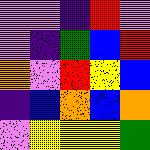[["violet", "violet", "indigo", "red", "violet"], ["violet", "indigo", "green", "blue", "red"], ["orange", "violet", "red", "yellow", "blue"], ["indigo", "blue", "orange", "blue", "orange"], ["violet", "yellow", "yellow", "yellow", "green"]]